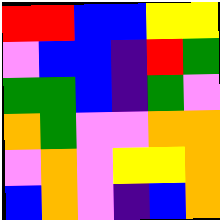[["red", "red", "blue", "blue", "yellow", "yellow"], ["violet", "blue", "blue", "indigo", "red", "green"], ["green", "green", "blue", "indigo", "green", "violet"], ["orange", "green", "violet", "violet", "orange", "orange"], ["violet", "orange", "violet", "yellow", "yellow", "orange"], ["blue", "orange", "violet", "indigo", "blue", "orange"]]